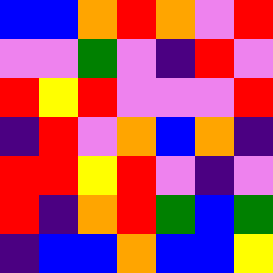[["blue", "blue", "orange", "red", "orange", "violet", "red"], ["violet", "violet", "green", "violet", "indigo", "red", "violet"], ["red", "yellow", "red", "violet", "violet", "violet", "red"], ["indigo", "red", "violet", "orange", "blue", "orange", "indigo"], ["red", "red", "yellow", "red", "violet", "indigo", "violet"], ["red", "indigo", "orange", "red", "green", "blue", "green"], ["indigo", "blue", "blue", "orange", "blue", "blue", "yellow"]]